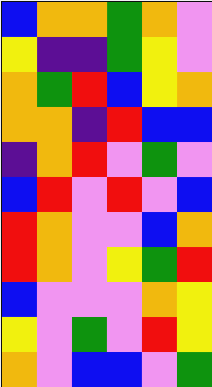[["blue", "orange", "orange", "green", "orange", "violet"], ["yellow", "indigo", "indigo", "green", "yellow", "violet"], ["orange", "green", "red", "blue", "yellow", "orange"], ["orange", "orange", "indigo", "red", "blue", "blue"], ["indigo", "orange", "red", "violet", "green", "violet"], ["blue", "red", "violet", "red", "violet", "blue"], ["red", "orange", "violet", "violet", "blue", "orange"], ["red", "orange", "violet", "yellow", "green", "red"], ["blue", "violet", "violet", "violet", "orange", "yellow"], ["yellow", "violet", "green", "violet", "red", "yellow"], ["orange", "violet", "blue", "blue", "violet", "green"]]